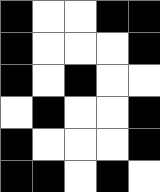[["black", "white", "white", "black", "black"], ["black", "white", "white", "white", "black"], ["black", "white", "black", "white", "white"], ["white", "black", "white", "white", "black"], ["black", "white", "white", "white", "black"], ["black", "black", "white", "black", "white"]]